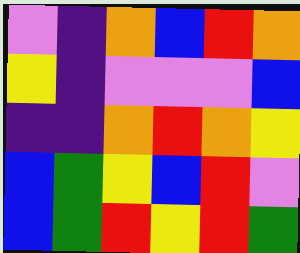[["violet", "indigo", "orange", "blue", "red", "orange"], ["yellow", "indigo", "violet", "violet", "violet", "blue"], ["indigo", "indigo", "orange", "red", "orange", "yellow"], ["blue", "green", "yellow", "blue", "red", "violet"], ["blue", "green", "red", "yellow", "red", "green"]]